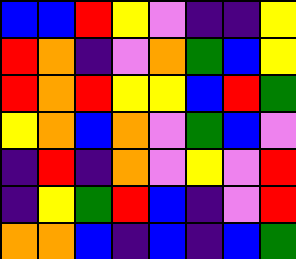[["blue", "blue", "red", "yellow", "violet", "indigo", "indigo", "yellow"], ["red", "orange", "indigo", "violet", "orange", "green", "blue", "yellow"], ["red", "orange", "red", "yellow", "yellow", "blue", "red", "green"], ["yellow", "orange", "blue", "orange", "violet", "green", "blue", "violet"], ["indigo", "red", "indigo", "orange", "violet", "yellow", "violet", "red"], ["indigo", "yellow", "green", "red", "blue", "indigo", "violet", "red"], ["orange", "orange", "blue", "indigo", "blue", "indigo", "blue", "green"]]